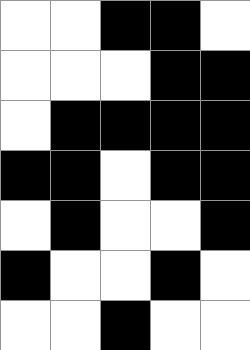[["white", "white", "black", "black", "white"], ["white", "white", "white", "black", "black"], ["white", "black", "black", "black", "black"], ["black", "black", "white", "black", "black"], ["white", "black", "white", "white", "black"], ["black", "white", "white", "black", "white"], ["white", "white", "black", "white", "white"]]